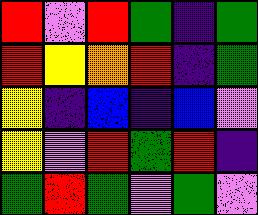[["red", "violet", "red", "green", "indigo", "green"], ["red", "yellow", "orange", "red", "indigo", "green"], ["yellow", "indigo", "blue", "indigo", "blue", "violet"], ["yellow", "violet", "red", "green", "red", "indigo"], ["green", "red", "green", "violet", "green", "violet"]]